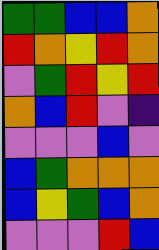[["green", "green", "blue", "blue", "orange"], ["red", "orange", "yellow", "red", "orange"], ["violet", "green", "red", "yellow", "red"], ["orange", "blue", "red", "violet", "indigo"], ["violet", "violet", "violet", "blue", "violet"], ["blue", "green", "orange", "orange", "orange"], ["blue", "yellow", "green", "blue", "orange"], ["violet", "violet", "violet", "red", "blue"]]